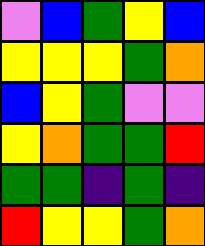[["violet", "blue", "green", "yellow", "blue"], ["yellow", "yellow", "yellow", "green", "orange"], ["blue", "yellow", "green", "violet", "violet"], ["yellow", "orange", "green", "green", "red"], ["green", "green", "indigo", "green", "indigo"], ["red", "yellow", "yellow", "green", "orange"]]